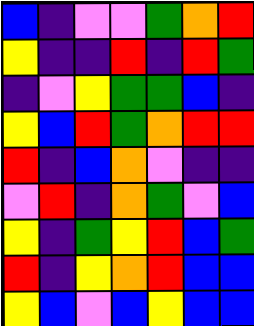[["blue", "indigo", "violet", "violet", "green", "orange", "red"], ["yellow", "indigo", "indigo", "red", "indigo", "red", "green"], ["indigo", "violet", "yellow", "green", "green", "blue", "indigo"], ["yellow", "blue", "red", "green", "orange", "red", "red"], ["red", "indigo", "blue", "orange", "violet", "indigo", "indigo"], ["violet", "red", "indigo", "orange", "green", "violet", "blue"], ["yellow", "indigo", "green", "yellow", "red", "blue", "green"], ["red", "indigo", "yellow", "orange", "red", "blue", "blue"], ["yellow", "blue", "violet", "blue", "yellow", "blue", "blue"]]